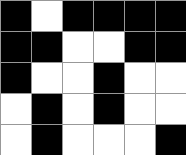[["black", "white", "black", "black", "black", "black"], ["black", "black", "white", "white", "black", "black"], ["black", "white", "white", "black", "white", "white"], ["white", "black", "white", "black", "white", "white"], ["white", "black", "white", "white", "white", "black"]]